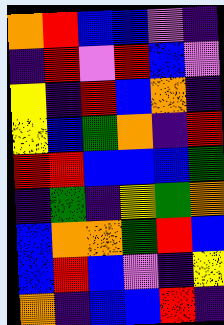[["orange", "red", "blue", "blue", "violet", "indigo"], ["indigo", "red", "violet", "red", "blue", "violet"], ["yellow", "indigo", "red", "blue", "orange", "indigo"], ["yellow", "blue", "green", "orange", "indigo", "red"], ["red", "red", "blue", "blue", "blue", "green"], ["indigo", "green", "indigo", "yellow", "green", "orange"], ["blue", "orange", "orange", "green", "red", "blue"], ["blue", "red", "blue", "violet", "indigo", "yellow"], ["orange", "indigo", "blue", "blue", "red", "indigo"]]